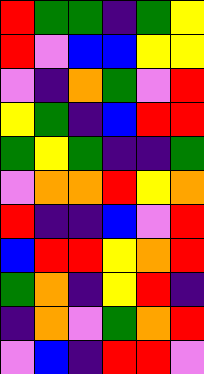[["red", "green", "green", "indigo", "green", "yellow"], ["red", "violet", "blue", "blue", "yellow", "yellow"], ["violet", "indigo", "orange", "green", "violet", "red"], ["yellow", "green", "indigo", "blue", "red", "red"], ["green", "yellow", "green", "indigo", "indigo", "green"], ["violet", "orange", "orange", "red", "yellow", "orange"], ["red", "indigo", "indigo", "blue", "violet", "red"], ["blue", "red", "red", "yellow", "orange", "red"], ["green", "orange", "indigo", "yellow", "red", "indigo"], ["indigo", "orange", "violet", "green", "orange", "red"], ["violet", "blue", "indigo", "red", "red", "violet"]]